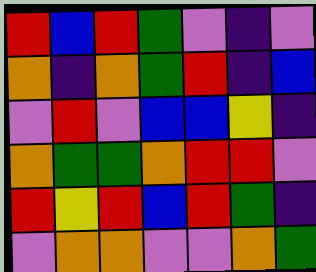[["red", "blue", "red", "green", "violet", "indigo", "violet"], ["orange", "indigo", "orange", "green", "red", "indigo", "blue"], ["violet", "red", "violet", "blue", "blue", "yellow", "indigo"], ["orange", "green", "green", "orange", "red", "red", "violet"], ["red", "yellow", "red", "blue", "red", "green", "indigo"], ["violet", "orange", "orange", "violet", "violet", "orange", "green"]]